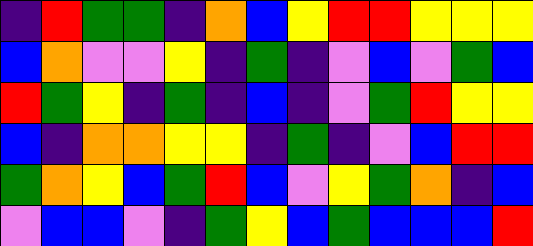[["indigo", "red", "green", "green", "indigo", "orange", "blue", "yellow", "red", "red", "yellow", "yellow", "yellow"], ["blue", "orange", "violet", "violet", "yellow", "indigo", "green", "indigo", "violet", "blue", "violet", "green", "blue"], ["red", "green", "yellow", "indigo", "green", "indigo", "blue", "indigo", "violet", "green", "red", "yellow", "yellow"], ["blue", "indigo", "orange", "orange", "yellow", "yellow", "indigo", "green", "indigo", "violet", "blue", "red", "red"], ["green", "orange", "yellow", "blue", "green", "red", "blue", "violet", "yellow", "green", "orange", "indigo", "blue"], ["violet", "blue", "blue", "violet", "indigo", "green", "yellow", "blue", "green", "blue", "blue", "blue", "red"]]